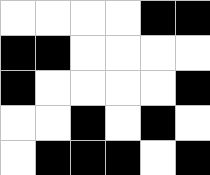[["white", "white", "white", "white", "black", "black"], ["black", "black", "white", "white", "white", "white"], ["black", "white", "white", "white", "white", "black"], ["white", "white", "black", "white", "black", "white"], ["white", "black", "black", "black", "white", "black"]]